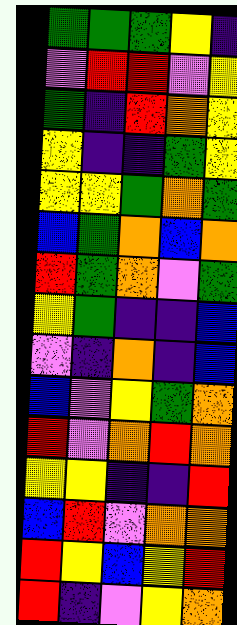[["green", "green", "green", "yellow", "indigo"], ["violet", "red", "red", "violet", "yellow"], ["green", "indigo", "red", "orange", "yellow"], ["yellow", "indigo", "indigo", "green", "yellow"], ["yellow", "yellow", "green", "orange", "green"], ["blue", "green", "orange", "blue", "orange"], ["red", "green", "orange", "violet", "green"], ["yellow", "green", "indigo", "indigo", "blue"], ["violet", "indigo", "orange", "indigo", "blue"], ["blue", "violet", "yellow", "green", "orange"], ["red", "violet", "orange", "red", "orange"], ["yellow", "yellow", "indigo", "indigo", "red"], ["blue", "red", "violet", "orange", "orange"], ["red", "yellow", "blue", "yellow", "red"], ["red", "indigo", "violet", "yellow", "orange"]]